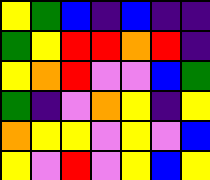[["yellow", "green", "blue", "indigo", "blue", "indigo", "indigo"], ["green", "yellow", "red", "red", "orange", "red", "indigo"], ["yellow", "orange", "red", "violet", "violet", "blue", "green"], ["green", "indigo", "violet", "orange", "yellow", "indigo", "yellow"], ["orange", "yellow", "yellow", "violet", "yellow", "violet", "blue"], ["yellow", "violet", "red", "violet", "yellow", "blue", "yellow"]]